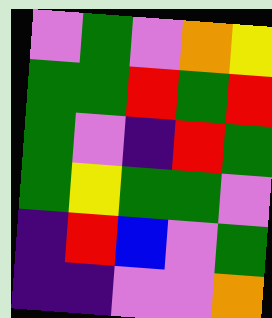[["violet", "green", "violet", "orange", "yellow"], ["green", "green", "red", "green", "red"], ["green", "violet", "indigo", "red", "green"], ["green", "yellow", "green", "green", "violet"], ["indigo", "red", "blue", "violet", "green"], ["indigo", "indigo", "violet", "violet", "orange"]]